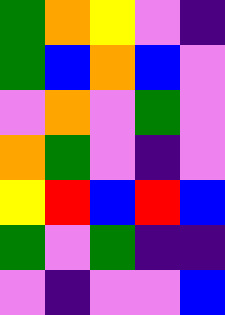[["green", "orange", "yellow", "violet", "indigo"], ["green", "blue", "orange", "blue", "violet"], ["violet", "orange", "violet", "green", "violet"], ["orange", "green", "violet", "indigo", "violet"], ["yellow", "red", "blue", "red", "blue"], ["green", "violet", "green", "indigo", "indigo"], ["violet", "indigo", "violet", "violet", "blue"]]